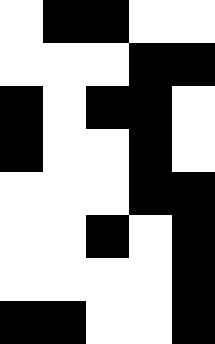[["white", "black", "black", "white", "white"], ["white", "white", "white", "black", "black"], ["black", "white", "black", "black", "white"], ["black", "white", "white", "black", "white"], ["white", "white", "white", "black", "black"], ["white", "white", "black", "white", "black"], ["white", "white", "white", "white", "black"], ["black", "black", "white", "white", "black"]]